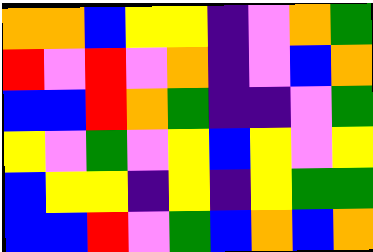[["orange", "orange", "blue", "yellow", "yellow", "indigo", "violet", "orange", "green"], ["red", "violet", "red", "violet", "orange", "indigo", "violet", "blue", "orange"], ["blue", "blue", "red", "orange", "green", "indigo", "indigo", "violet", "green"], ["yellow", "violet", "green", "violet", "yellow", "blue", "yellow", "violet", "yellow"], ["blue", "yellow", "yellow", "indigo", "yellow", "indigo", "yellow", "green", "green"], ["blue", "blue", "red", "violet", "green", "blue", "orange", "blue", "orange"]]